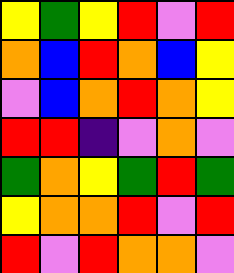[["yellow", "green", "yellow", "red", "violet", "red"], ["orange", "blue", "red", "orange", "blue", "yellow"], ["violet", "blue", "orange", "red", "orange", "yellow"], ["red", "red", "indigo", "violet", "orange", "violet"], ["green", "orange", "yellow", "green", "red", "green"], ["yellow", "orange", "orange", "red", "violet", "red"], ["red", "violet", "red", "orange", "orange", "violet"]]